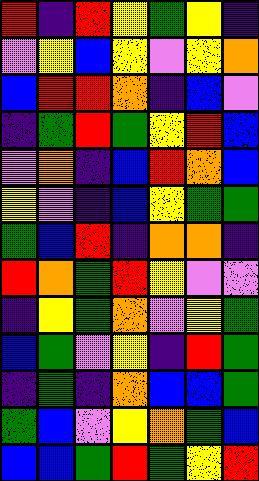[["red", "indigo", "red", "yellow", "green", "yellow", "indigo"], ["violet", "yellow", "blue", "yellow", "violet", "yellow", "orange"], ["blue", "red", "red", "orange", "indigo", "blue", "violet"], ["indigo", "green", "red", "green", "yellow", "red", "blue"], ["violet", "orange", "indigo", "blue", "red", "orange", "blue"], ["yellow", "violet", "indigo", "blue", "yellow", "green", "green"], ["green", "blue", "red", "indigo", "orange", "orange", "indigo"], ["red", "orange", "green", "red", "yellow", "violet", "violet"], ["indigo", "yellow", "green", "orange", "violet", "yellow", "green"], ["blue", "green", "violet", "yellow", "indigo", "red", "green"], ["indigo", "green", "indigo", "orange", "blue", "blue", "green"], ["green", "blue", "violet", "yellow", "orange", "green", "blue"], ["blue", "blue", "green", "red", "green", "yellow", "red"]]